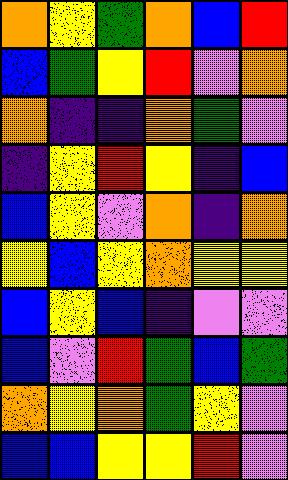[["orange", "yellow", "green", "orange", "blue", "red"], ["blue", "green", "yellow", "red", "violet", "orange"], ["orange", "indigo", "indigo", "orange", "green", "violet"], ["indigo", "yellow", "red", "yellow", "indigo", "blue"], ["blue", "yellow", "violet", "orange", "indigo", "orange"], ["yellow", "blue", "yellow", "orange", "yellow", "yellow"], ["blue", "yellow", "blue", "indigo", "violet", "violet"], ["blue", "violet", "red", "green", "blue", "green"], ["orange", "yellow", "orange", "green", "yellow", "violet"], ["blue", "blue", "yellow", "yellow", "red", "violet"]]